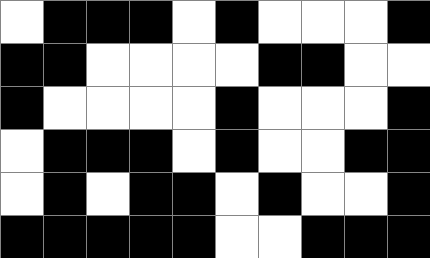[["white", "black", "black", "black", "white", "black", "white", "white", "white", "black"], ["black", "black", "white", "white", "white", "white", "black", "black", "white", "white"], ["black", "white", "white", "white", "white", "black", "white", "white", "white", "black"], ["white", "black", "black", "black", "white", "black", "white", "white", "black", "black"], ["white", "black", "white", "black", "black", "white", "black", "white", "white", "black"], ["black", "black", "black", "black", "black", "white", "white", "black", "black", "black"]]